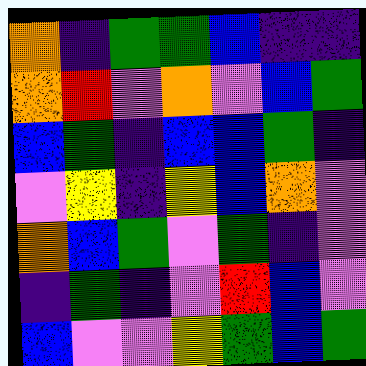[["orange", "indigo", "green", "green", "blue", "indigo", "indigo"], ["orange", "red", "violet", "orange", "violet", "blue", "green"], ["blue", "green", "indigo", "blue", "blue", "green", "indigo"], ["violet", "yellow", "indigo", "yellow", "blue", "orange", "violet"], ["orange", "blue", "green", "violet", "green", "indigo", "violet"], ["indigo", "green", "indigo", "violet", "red", "blue", "violet"], ["blue", "violet", "violet", "yellow", "green", "blue", "green"]]